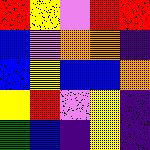[["red", "yellow", "violet", "red", "red"], ["blue", "violet", "orange", "orange", "indigo"], ["blue", "yellow", "blue", "blue", "orange"], ["yellow", "red", "violet", "yellow", "indigo"], ["green", "blue", "indigo", "yellow", "indigo"]]